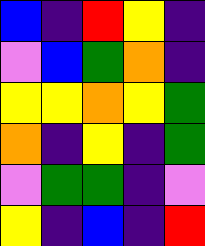[["blue", "indigo", "red", "yellow", "indigo"], ["violet", "blue", "green", "orange", "indigo"], ["yellow", "yellow", "orange", "yellow", "green"], ["orange", "indigo", "yellow", "indigo", "green"], ["violet", "green", "green", "indigo", "violet"], ["yellow", "indigo", "blue", "indigo", "red"]]